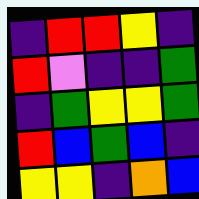[["indigo", "red", "red", "yellow", "indigo"], ["red", "violet", "indigo", "indigo", "green"], ["indigo", "green", "yellow", "yellow", "green"], ["red", "blue", "green", "blue", "indigo"], ["yellow", "yellow", "indigo", "orange", "blue"]]